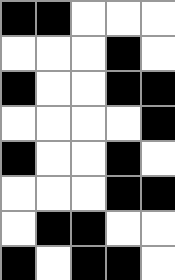[["black", "black", "white", "white", "white"], ["white", "white", "white", "black", "white"], ["black", "white", "white", "black", "black"], ["white", "white", "white", "white", "black"], ["black", "white", "white", "black", "white"], ["white", "white", "white", "black", "black"], ["white", "black", "black", "white", "white"], ["black", "white", "black", "black", "white"]]